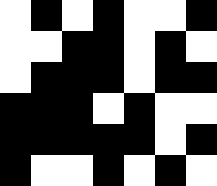[["white", "black", "white", "black", "white", "white", "black"], ["white", "white", "black", "black", "white", "black", "white"], ["white", "black", "black", "black", "white", "black", "black"], ["black", "black", "black", "white", "black", "white", "white"], ["black", "black", "black", "black", "black", "white", "black"], ["black", "white", "white", "black", "white", "black", "white"]]